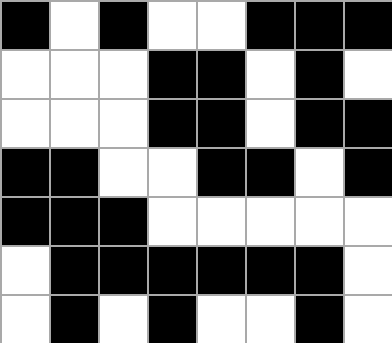[["black", "white", "black", "white", "white", "black", "black", "black"], ["white", "white", "white", "black", "black", "white", "black", "white"], ["white", "white", "white", "black", "black", "white", "black", "black"], ["black", "black", "white", "white", "black", "black", "white", "black"], ["black", "black", "black", "white", "white", "white", "white", "white"], ["white", "black", "black", "black", "black", "black", "black", "white"], ["white", "black", "white", "black", "white", "white", "black", "white"]]